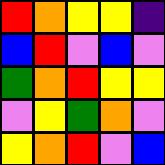[["red", "orange", "yellow", "yellow", "indigo"], ["blue", "red", "violet", "blue", "violet"], ["green", "orange", "red", "yellow", "yellow"], ["violet", "yellow", "green", "orange", "violet"], ["yellow", "orange", "red", "violet", "blue"]]